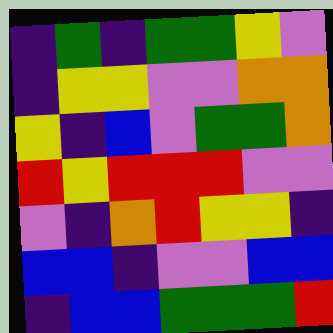[["indigo", "green", "indigo", "green", "green", "yellow", "violet"], ["indigo", "yellow", "yellow", "violet", "violet", "orange", "orange"], ["yellow", "indigo", "blue", "violet", "green", "green", "orange"], ["red", "yellow", "red", "red", "red", "violet", "violet"], ["violet", "indigo", "orange", "red", "yellow", "yellow", "indigo"], ["blue", "blue", "indigo", "violet", "violet", "blue", "blue"], ["indigo", "blue", "blue", "green", "green", "green", "red"]]